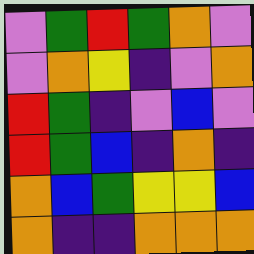[["violet", "green", "red", "green", "orange", "violet"], ["violet", "orange", "yellow", "indigo", "violet", "orange"], ["red", "green", "indigo", "violet", "blue", "violet"], ["red", "green", "blue", "indigo", "orange", "indigo"], ["orange", "blue", "green", "yellow", "yellow", "blue"], ["orange", "indigo", "indigo", "orange", "orange", "orange"]]